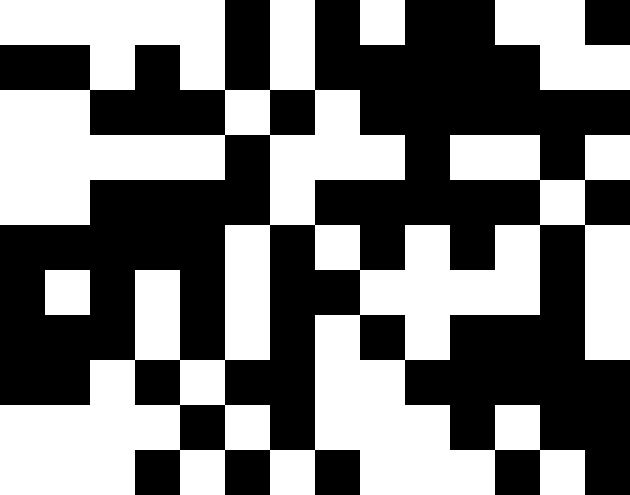[["white", "white", "white", "white", "white", "black", "white", "black", "white", "black", "black", "white", "white", "black"], ["black", "black", "white", "black", "white", "black", "white", "black", "black", "black", "black", "black", "white", "white"], ["white", "white", "black", "black", "black", "white", "black", "white", "black", "black", "black", "black", "black", "black"], ["white", "white", "white", "white", "white", "black", "white", "white", "white", "black", "white", "white", "black", "white"], ["white", "white", "black", "black", "black", "black", "white", "black", "black", "black", "black", "black", "white", "black"], ["black", "black", "black", "black", "black", "white", "black", "white", "black", "white", "black", "white", "black", "white"], ["black", "white", "black", "white", "black", "white", "black", "black", "white", "white", "white", "white", "black", "white"], ["black", "black", "black", "white", "black", "white", "black", "white", "black", "white", "black", "black", "black", "white"], ["black", "black", "white", "black", "white", "black", "black", "white", "white", "black", "black", "black", "black", "black"], ["white", "white", "white", "white", "black", "white", "black", "white", "white", "white", "black", "white", "black", "black"], ["white", "white", "white", "black", "white", "black", "white", "black", "white", "white", "white", "black", "white", "black"]]